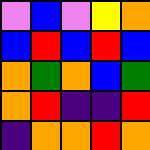[["violet", "blue", "violet", "yellow", "orange"], ["blue", "red", "blue", "red", "blue"], ["orange", "green", "orange", "blue", "green"], ["orange", "red", "indigo", "indigo", "red"], ["indigo", "orange", "orange", "red", "orange"]]